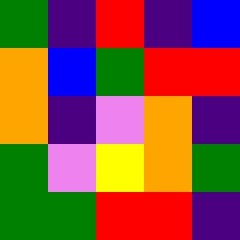[["green", "indigo", "red", "indigo", "blue"], ["orange", "blue", "green", "red", "red"], ["orange", "indigo", "violet", "orange", "indigo"], ["green", "violet", "yellow", "orange", "green"], ["green", "green", "red", "red", "indigo"]]